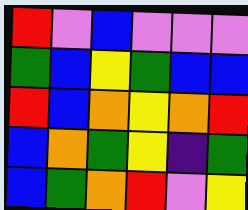[["red", "violet", "blue", "violet", "violet", "violet"], ["green", "blue", "yellow", "green", "blue", "blue"], ["red", "blue", "orange", "yellow", "orange", "red"], ["blue", "orange", "green", "yellow", "indigo", "green"], ["blue", "green", "orange", "red", "violet", "yellow"]]